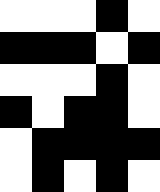[["white", "white", "white", "black", "white"], ["black", "black", "black", "white", "black"], ["white", "white", "white", "black", "white"], ["black", "white", "black", "black", "white"], ["white", "black", "black", "black", "black"], ["white", "black", "white", "black", "white"]]